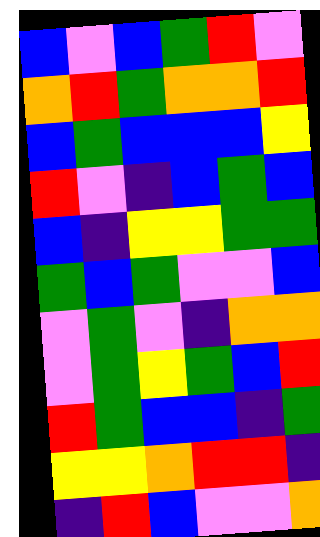[["blue", "violet", "blue", "green", "red", "violet"], ["orange", "red", "green", "orange", "orange", "red"], ["blue", "green", "blue", "blue", "blue", "yellow"], ["red", "violet", "indigo", "blue", "green", "blue"], ["blue", "indigo", "yellow", "yellow", "green", "green"], ["green", "blue", "green", "violet", "violet", "blue"], ["violet", "green", "violet", "indigo", "orange", "orange"], ["violet", "green", "yellow", "green", "blue", "red"], ["red", "green", "blue", "blue", "indigo", "green"], ["yellow", "yellow", "orange", "red", "red", "indigo"], ["indigo", "red", "blue", "violet", "violet", "orange"]]